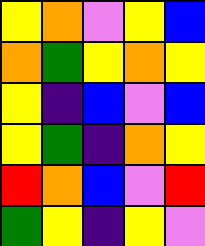[["yellow", "orange", "violet", "yellow", "blue"], ["orange", "green", "yellow", "orange", "yellow"], ["yellow", "indigo", "blue", "violet", "blue"], ["yellow", "green", "indigo", "orange", "yellow"], ["red", "orange", "blue", "violet", "red"], ["green", "yellow", "indigo", "yellow", "violet"]]